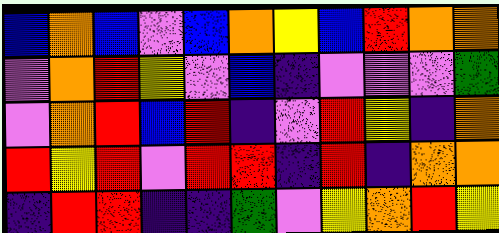[["blue", "orange", "blue", "violet", "blue", "orange", "yellow", "blue", "red", "orange", "orange"], ["violet", "orange", "red", "yellow", "violet", "blue", "indigo", "violet", "violet", "violet", "green"], ["violet", "orange", "red", "blue", "red", "indigo", "violet", "red", "yellow", "indigo", "orange"], ["red", "yellow", "red", "violet", "red", "red", "indigo", "red", "indigo", "orange", "orange"], ["indigo", "red", "red", "indigo", "indigo", "green", "violet", "yellow", "orange", "red", "yellow"]]